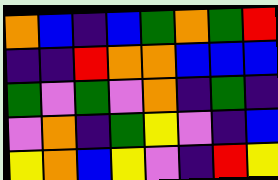[["orange", "blue", "indigo", "blue", "green", "orange", "green", "red"], ["indigo", "indigo", "red", "orange", "orange", "blue", "blue", "blue"], ["green", "violet", "green", "violet", "orange", "indigo", "green", "indigo"], ["violet", "orange", "indigo", "green", "yellow", "violet", "indigo", "blue"], ["yellow", "orange", "blue", "yellow", "violet", "indigo", "red", "yellow"]]